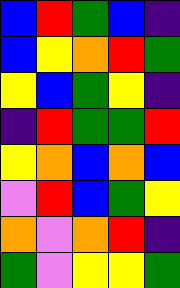[["blue", "red", "green", "blue", "indigo"], ["blue", "yellow", "orange", "red", "green"], ["yellow", "blue", "green", "yellow", "indigo"], ["indigo", "red", "green", "green", "red"], ["yellow", "orange", "blue", "orange", "blue"], ["violet", "red", "blue", "green", "yellow"], ["orange", "violet", "orange", "red", "indigo"], ["green", "violet", "yellow", "yellow", "green"]]